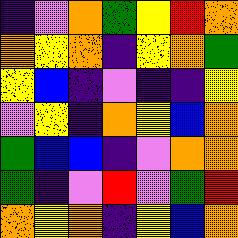[["indigo", "violet", "orange", "green", "yellow", "red", "orange"], ["orange", "yellow", "orange", "indigo", "yellow", "orange", "green"], ["yellow", "blue", "indigo", "violet", "indigo", "indigo", "yellow"], ["violet", "yellow", "indigo", "orange", "yellow", "blue", "orange"], ["green", "blue", "blue", "indigo", "violet", "orange", "orange"], ["green", "indigo", "violet", "red", "violet", "green", "red"], ["orange", "yellow", "orange", "indigo", "yellow", "blue", "orange"]]